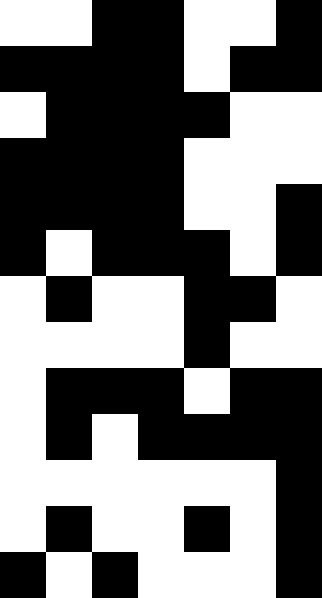[["white", "white", "black", "black", "white", "white", "black"], ["black", "black", "black", "black", "white", "black", "black"], ["white", "black", "black", "black", "black", "white", "white"], ["black", "black", "black", "black", "white", "white", "white"], ["black", "black", "black", "black", "white", "white", "black"], ["black", "white", "black", "black", "black", "white", "black"], ["white", "black", "white", "white", "black", "black", "white"], ["white", "white", "white", "white", "black", "white", "white"], ["white", "black", "black", "black", "white", "black", "black"], ["white", "black", "white", "black", "black", "black", "black"], ["white", "white", "white", "white", "white", "white", "black"], ["white", "black", "white", "white", "black", "white", "black"], ["black", "white", "black", "white", "white", "white", "black"]]